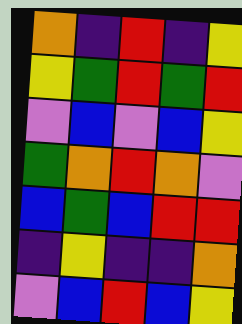[["orange", "indigo", "red", "indigo", "yellow"], ["yellow", "green", "red", "green", "red"], ["violet", "blue", "violet", "blue", "yellow"], ["green", "orange", "red", "orange", "violet"], ["blue", "green", "blue", "red", "red"], ["indigo", "yellow", "indigo", "indigo", "orange"], ["violet", "blue", "red", "blue", "yellow"]]